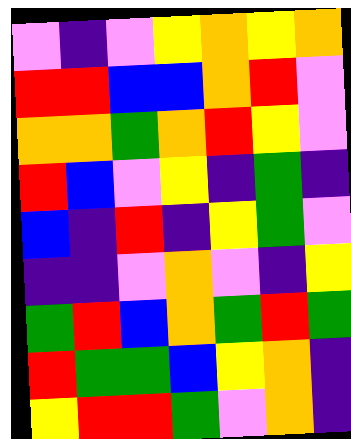[["violet", "indigo", "violet", "yellow", "orange", "yellow", "orange"], ["red", "red", "blue", "blue", "orange", "red", "violet"], ["orange", "orange", "green", "orange", "red", "yellow", "violet"], ["red", "blue", "violet", "yellow", "indigo", "green", "indigo"], ["blue", "indigo", "red", "indigo", "yellow", "green", "violet"], ["indigo", "indigo", "violet", "orange", "violet", "indigo", "yellow"], ["green", "red", "blue", "orange", "green", "red", "green"], ["red", "green", "green", "blue", "yellow", "orange", "indigo"], ["yellow", "red", "red", "green", "violet", "orange", "indigo"]]